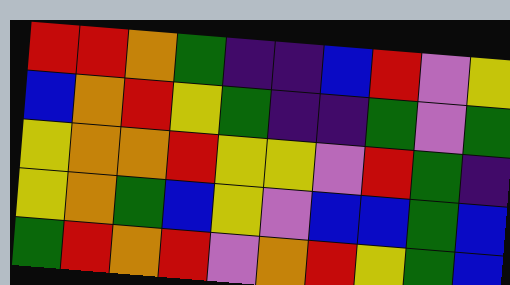[["red", "red", "orange", "green", "indigo", "indigo", "blue", "red", "violet", "yellow"], ["blue", "orange", "red", "yellow", "green", "indigo", "indigo", "green", "violet", "green"], ["yellow", "orange", "orange", "red", "yellow", "yellow", "violet", "red", "green", "indigo"], ["yellow", "orange", "green", "blue", "yellow", "violet", "blue", "blue", "green", "blue"], ["green", "red", "orange", "red", "violet", "orange", "red", "yellow", "green", "blue"]]